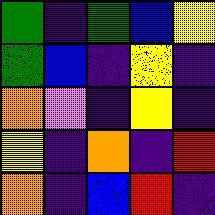[["green", "indigo", "green", "blue", "yellow"], ["green", "blue", "indigo", "yellow", "indigo"], ["orange", "violet", "indigo", "yellow", "indigo"], ["yellow", "indigo", "orange", "indigo", "red"], ["orange", "indigo", "blue", "red", "indigo"]]